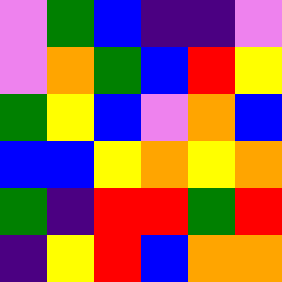[["violet", "green", "blue", "indigo", "indigo", "violet"], ["violet", "orange", "green", "blue", "red", "yellow"], ["green", "yellow", "blue", "violet", "orange", "blue"], ["blue", "blue", "yellow", "orange", "yellow", "orange"], ["green", "indigo", "red", "red", "green", "red"], ["indigo", "yellow", "red", "blue", "orange", "orange"]]